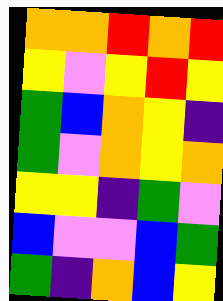[["orange", "orange", "red", "orange", "red"], ["yellow", "violet", "yellow", "red", "yellow"], ["green", "blue", "orange", "yellow", "indigo"], ["green", "violet", "orange", "yellow", "orange"], ["yellow", "yellow", "indigo", "green", "violet"], ["blue", "violet", "violet", "blue", "green"], ["green", "indigo", "orange", "blue", "yellow"]]